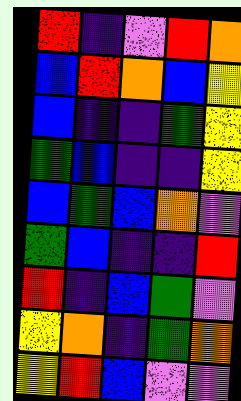[["red", "indigo", "violet", "red", "orange"], ["blue", "red", "orange", "blue", "yellow"], ["blue", "indigo", "indigo", "green", "yellow"], ["green", "blue", "indigo", "indigo", "yellow"], ["blue", "green", "blue", "orange", "violet"], ["green", "blue", "indigo", "indigo", "red"], ["red", "indigo", "blue", "green", "violet"], ["yellow", "orange", "indigo", "green", "orange"], ["yellow", "red", "blue", "violet", "violet"]]